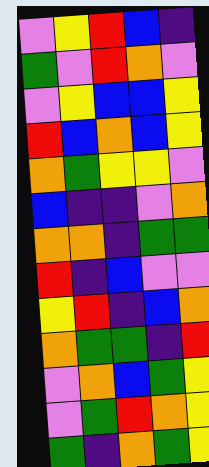[["violet", "yellow", "red", "blue", "indigo"], ["green", "violet", "red", "orange", "violet"], ["violet", "yellow", "blue", "blue", "yellow"], ["red", "blue", "orange", "blue", "yellow"], ["orange", "green", "yellow", "yellow", "violet"], ["blue", "indigo", "indigo", "violet", "orange"], ["orange", "orange", "indigo", "green", "green"], ["red", "indigo", "blue", "violet", "violet"], ["yellow", "red", "indigo", "blue", "orange"], ["orange", "green", "green", "indigo", "red"], ["violet", "orange", "blue", "green", "yellow"], ["violet", "green", "red", "orange", "yellow"], ["green", "indigo", "orange", "green", "yellow"]]